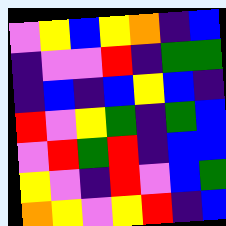[["violet", "yellow", "blue", "yellow", "orange", "indigo", "blue"], ["indigo", "violet", "violet", "red", "indigo", "green", "green"], ["indigo", "blue", "indigo", "blue", "yellow", "blue", "indigo"], ["red", "violet", "yellow", "green", "indigo", "green", "blue"], ["violet", "red", "green", "red", "indigo", "blue", "blue"], ["yellow", "violet", "indigo", "red", "violet", "blue", "green"], ["orange", "yellow", "violet", "yellow", "red", "indigo", "blue"]]